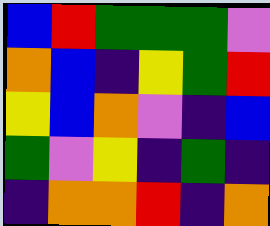[["blue", "red", "green", "green", "green", "violet"], ["orange", "blue", "indigo", "yellow", "green", "red"], ["yellow", "blue", "orange", "violet", "indigo", "blue"], ["green", "violet", "yellow", "indigo", "green", "indigo"], ["indigo", "orange", "orange", "red", "indigo", "orange"]]